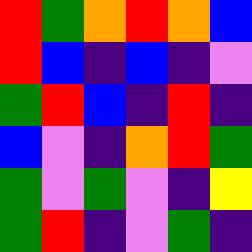[["red", "green", "orange", "red", "orange", "blue"], ["red", "blue", "indigo", "blue", "indigo", "violet"], ["green", "red", "blue", "indigo", "red", "indigo"], ["blue", "violet", "indigo", "orange", "red", "green"], ["green", "violet", "green", "violet", "indigo", "yellow"], ["green", "red", "indigo", "violet", "green", "indigo"]]